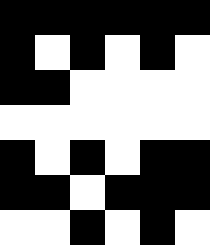[["black", "black", "black", "black", "black", "black"], ["black", "white", "black", "white", "black", "white"], ["black", "black", "white", "white", "white", "white"], ["white", "white", "white", "white", "white", "white"], ["black", "white", "black", "white", "black", "black"], ["black", "black", "white", "black", "black", "black"], ["white", "white", "black", "white", "black", "white"]]